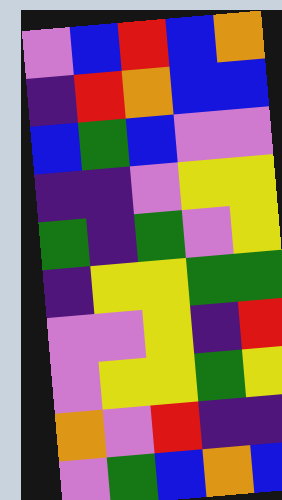[["violet", "blue", "red", "blue", "orange"], ["indigo", "red", "orange", "blue", "blue"], ["blue", "green", "blue", "violet", "violet"], ["indigo", "indigo", "violet", "yellow", "yellow"], ["green", "indigo", "green", "violet", "yellow"], ["indigo", "yellow", "yellow", "green", "green"], ["violet", "violet", "yellow", "indigo", "red"], ["violet", "yellow", "yellow", "green", "yellow"], ["orange", "violet", "red", "indigo", "indigo"], ["violet", "green", "blue", "orange", "blue"]]